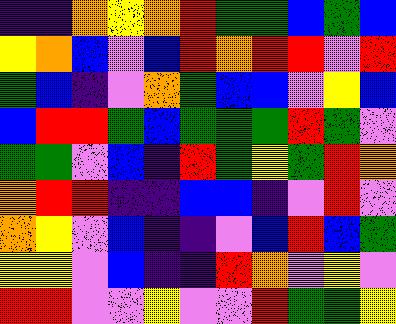[["indigo", "indigo", "orange", "yellow", "orange", "red", "green", "green", "blue", "green", "blue"], ["yellow", "orange", "blue", "violet", "blue", "red", "orange", "red", "red", "violet", "red"], ["green", "blue", "indigo", "violet", "orange", "green", "blue", "blue", "violet", "yellow", "blue"], ["blue", "red", "red", "green", "blue", "green", "green", "green", "red", "green", "violet"], ["green", "green", "violet", "blue", "indigo", "red", "green", "yellow", "green", "red", "orange"], ["orange", "red", "red", "indigo", "indigo", "blue", "blue", "indigo", "violet", "red", "violet"], ["orange", "yellow", "violet", "blue", "indigo", "indigo", "violet", "blue", "red", "blue", "green"], ["yellow", "yellow", "violet", "blue", "indigo", "indigo", "red", "orange", "violet", "yellow", "violet"], ["red", "red", "violet", "violet", "yellow", "violet", "violet", "red", "green", "green", "yellow"]]